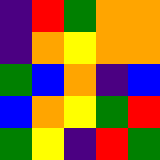[["indigo", "red", "green", "orange", "orange"], ["indigo", "orange", "yellow", "orange", "orange"], ["green", "blue", "orange", "indigo", "blue"], ["blue", "orange", "yellow", "green", "red"], ["green", "yellow", "indigo", "red", "green"]]